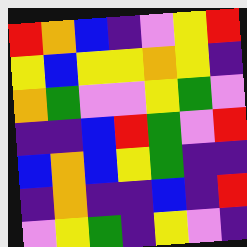[["red", "orange", "blue", "indigo", "violet", "yellow", "red"], ["yellow", "blue", "yellow", "yellow", "orange", "yellow", "indigo"], ["orange", "green", "violet", "violet", "yellow", "green", "violet"], ["indigo", "indigo", "blue", "red", "green", "violet", "red"], ["blue", "orange", "blue", "yellow", "green", "indigo", "indigo"], ["indigo", "orange", "indigo", "indigo", "blue", "indigo", "red"], ["violet", "yellow", "green", "indigo", "yellow", "violet", "indigo"]]